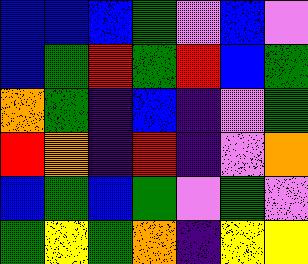[["blue", "blue", "blue", "green", "violet", "blue", "violet"], ["blue", "green", "red", "green", "red", "blue", "green"], ["orange", "green", "indigo", "blue", "indigo", "violet", "green"], ["red", "orange", "indigo", "red", "indigo", "violet", "orange"], ["blue", "green", "blue", "green", "violet", "green", "violet"], ["green", "yellow", "green", "orange", "indigo", "yellow", "yellow"]]